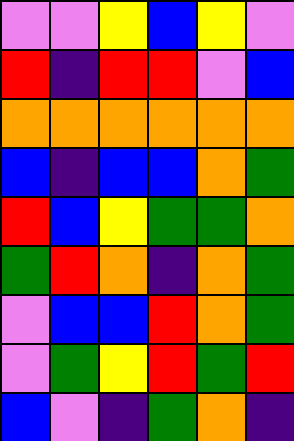[["violet", "violet", "yellow", "blue", "yellow", "violet"], ["red", "indigo", "red", "red", "violet", "blue"], ["orange", "orange", "orange", "orange", "orange", "orange"], ["blue", "indigo", "blue", "blue", "orange", "green"], ["red", "blue", "yellow", "green", "green", "orange"], ["green", "red", "orange", "indigo", "orange", "green"], ["violet", "blue", "blue", "red", "orange", "green"], ["violet", "green", "yellow", "red", "green", "red"], ["blue", "violet", "indigo", "green", "orange", "indigo"]]